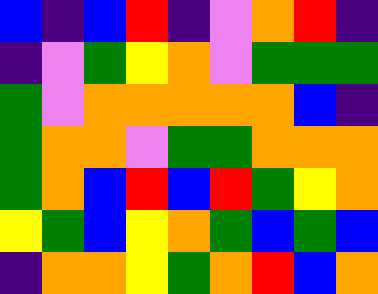[["blue", "indigo", "blue", "red", "indigo", "violet", "orange", "red", "indigo"], ["indigo", "violet", "green", "yellow", "orange", "violet", "green", "green", "green"], ["green", "violet", "orange", "orange", "orange", "orange", "orange", "blue", "indigo"], ["green", "orange", "orange", "violet", "green", "green", "orange", "orange", "orange"], ["green", "orange", "blue", "red", "blue", "red", "green", "yellow", "orange"], ["yellow", "green", "blue", "yellow", "orange", "green", "blue", "green", "blue"], ["indigo", "orange", "orange", "yellow", "green", "orange", "red", "blue", "orange"]]